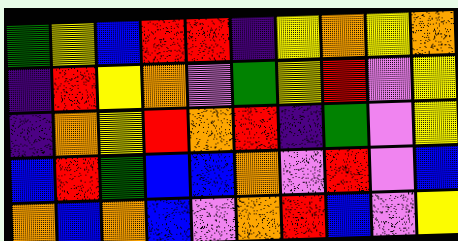[["green", "yellow", "blue", "red", "red", "indigo", "yellow", "orange", "yellow", "orange"], ["indigo", "red", "yellow", "orange", "violet", "green", "yellow", "red", "violet", "yellow"], ["indigo", "orange", "yellow", "red", "orange", "red", "indigo", "green", "violet", "yellow"], ["blue", "red", "green", "blue", "blue", "orange", "violet", "red", "violet", "blue"], ["orange", "blue", "orange", "blue", "violet", "orange", "red", "blue", "violet", "yellow"]]